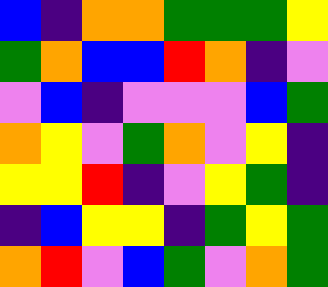[["blue", "indigo", "orange", "orange", "green", "green", "green", "yellow"], ["green", "orange", "blue", "blue", "red", "orange", "indigo", "violet"], ["violet", "blue", "indigo", "violet", "violet", "violet", "blue", "green"], ["orange", "yellow", "violet", "green", "orange", "violet", "yellow", "indigo"], ["yellow", "yellow", "red", "indigo", "violet", "yellow", "green", "indigo"], ["indigo", "blue", "yellow", "yellow", "indigo", "green", "yellow", "green"], ["orange", "red", "violet", "blue", "green", "violet", "orange", "green"]]